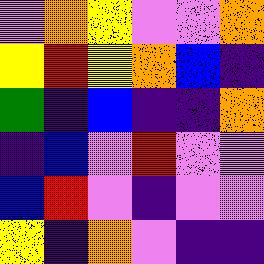[["violet", "orange", "yellow", "violet", "violet", "orange"], ["yellow", "red", "yellow", "orange", "blue", "indigo"], ["green", "indigo", "blue", "indigo", "indigo", "orange"], ["indigo", "blue", "violet", "red", "violet", "violet"], ["blue", "red", "violet", "indigo", "violet", "violet"], ["yellow", "indigo", "orange", "violet", "indigo", "indigo"]]